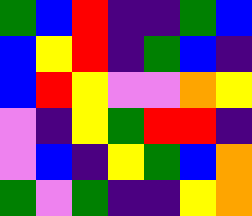[["green", "blue", "red", "indigo", "indigo", "green", "blue"], ["blue", "yellow", "red", "indigo", "green", "blue", "indigo"], ["blue", "red", "yellow", "violet", "violet", "orange", "yellow"], ["violet", "indigo", "yellow", "green", "red", "red", "indigo"], ["violet", "blue", "indigo", "yellow", "green", "blue", "orange"], ["green", "violet", "green", "indigo", "indigo", "yellow", "orange"]]